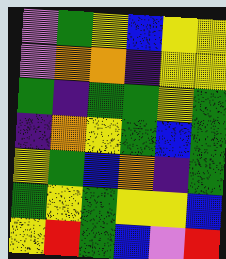[["violet", "green", "yellow", "blue", "yellow", "yellow"], ["violet", "orange", "orange", "indigo", "yellow", "yellow"], ["green", "indigo", "green", "green", "yellow", "green"], ["indigo", "orange", "yellow", "green", "blue", "green"], ["yellow", "green", "blue", "orange", "indigo", "green"], ["green", "yellow", "green", "yellow", "yellow", "blue"], ["yellow", "red", "green", "blue", "violet", "red"]]